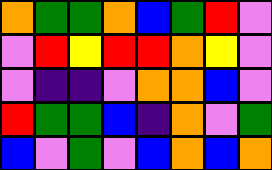[["orange", "green", "green", "orange", "blue", "green", "red", "violet"], ["violet", "red", "yellow", "red", "red", "orange", "yellow", "violet"], ["violet", "indigo", "indigo", "violet", "orange", "orange", "blue", "violet"], ["red", "green", "green", "blue", "indigo", "orange", "violet", "green"], ["blue", "violet", "green", "violet", "blue", "orange", "blue", "orange"]]